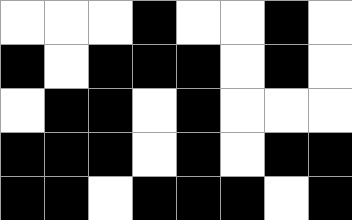[["white", "white", "white", "black", "white", "white", "black", "white"], ["black", "white", "black", "black", "black", "white", "black", "white"], ["white", "black", "black", "white", "black", "white", "white", "white"], ["black", "black", "black", "white", "black", "white", "black", "black"], ["black", "black", "white", "black", "black", "black", "white", "black"]]